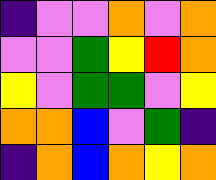[["indigo", "violet", "violet", "orange", "violet", "orange"], ["violet", "violet", "green", "yellow", "red", "orange"], ["yellow", "violet", "green", "green", "violet", "yellow"], ["orange", "orange", "blue", "violet", "green", "indigo"], ["indigo", "orange", "blue", "orange", "yellow", "orange"]]